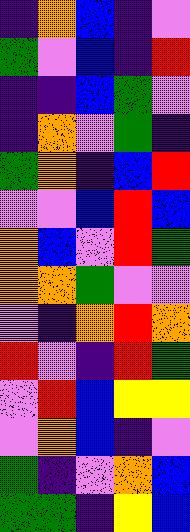[["indigo", "orange", "blue", "indigo", "violet"], ["green", "violet", "blue", "indigo", "red"], ["indigo", "indigo", "blue", "green", "violet"], ["indigo", "orange", "violet", "green", "indigo"], ["green", "orange", "indigo", "blue", "red"], ["violet", "violet", "blue", "red", "blue"], ["orange", "blue", "violet", "red", "green"], ["orange", "orange", "green", "violet", "violet"], ["violet", "indigo", "orange", "red", "orange"], ["red", "violet", "indigo", "red", "green"], ["violet", "red", "blue", "yellow", "yellow"], ["violet", "orange", "blue", "indigo", "violet"], ["green", "indigo", "violet", "orange", "blue"], ["green", "green", "indigo", "yellow", "blue"]]